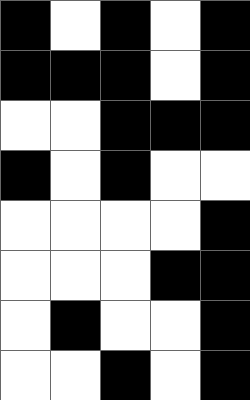[["black", "white", "black", "white", "black"], ["black", "black", "black", "white", "black"], ["white", "white", "black", "black", "black"], ["black", "white", "black", "white", "white"], ["white", "white", "white", "white", "black"], ["white", "white", "white", "black", "black"], ["white", "black", "white", "white", "black"], ["white", "white", "black", "white", "black"]]